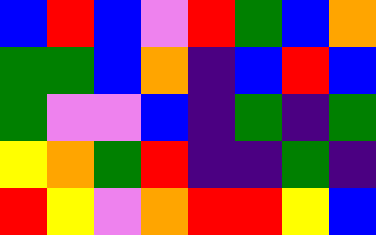[["blue", "red", "blue", "violet", "red", "green", "blue", "orange"], ["green", "green", "blue", "orange", "indigo", "blue", "red", "blue"], ["green", "violet", "violet", "blue", "indigo", "green", "indigo", "green"], ["yellow", "orange", "green", "red", "indigo", "indigo", "green", "indigo"], ["red", "yellow", "violet", "orange", "red", "red", "yellow", "blue"]]